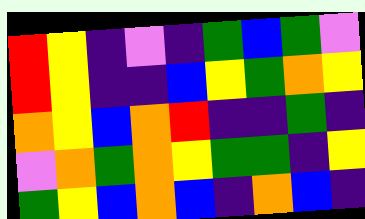[["red", "yellow", "indigo", "violet", "indigo", "green", "blue", "green", "violet"], ["red", "yellow", "indigo", "indigo", "blue", "yellow", "green", "orange", "yellow"], ["orange", "yellow", "blue", "orange", "red", "indigo", "indigo", "green", "indigo"], ["violet", "orange", "green", "orange", "yellow", "green", "green", "indigo", "yellow"], ["green", "yellow", "blue", "orange", "blue", "indigo", "orange", "blue", "indigo"]]